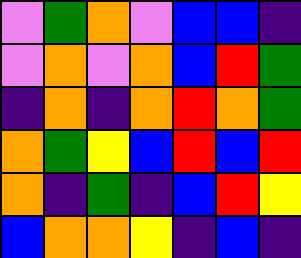[["violet", "green", "orange", "violet", "blue", "blue", "indigo"], ["violet", "orange", "violet", "orange", "blue", "red", "green"], ["indigo", "orange", "indigo", "orange", "red", "orange", "green"], ["orange", "green", "yellow", "blue", "red", "blue", "red"], ["orange", "indigo", "green", "indigo", "blue", "red", "yellow"], ["blue", "orange", "orange", "yellow", "indigo", "blue", "indigo"]]